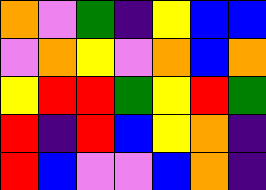[["orange", "violet", "green", "indigo", "yellow", "blue", "blue"], ["violet", "orange", "yellow", "violet", "orange", "blue", "orange"], ["yellow", "red", "red", "green", "yellow", "red", "green"], ["red", "indigo", "red", "blue", "yellow", "orange", "indigo"], ["red", "blue", "violet", "violet", "blue", "orange", "indigo"]]